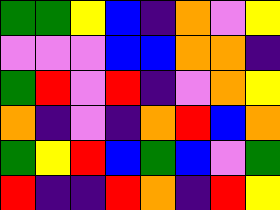[["green", "green", "yellow", "blue", "indigo", "orange", "violet", "yellow"], ["violet", "violet", "violet", "blue", "blue", "orange", "orange", "indigo"], ["green", "red", "violet", "red", "indigo", "violet", "orange", "yellow"], ["orange", "indigo", "violet", "indigo", "orange", "red", "blue", "orange"], ["green", "yellow", "red", "blue", "green", "blue", "violet", "green"], ["red", "indigo", "indigo", "red", "orange", "indigo", "red", "yellow"]]